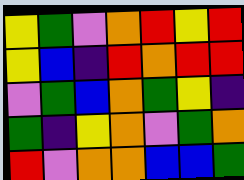[["yellow", "green", "violet", "orange", "red", "yellow", "red"], ["yellow", "blue", "indigo", "red", "orange", "red", "red"], ["violet", "green", "blue", "orange", "green", "yellow", "indigo"], ["green", "indigo", "yellow", "orange", "violet", "green", "orange"], ["red", "violet", "orange", "orange", "blue", "blue", "green"]]